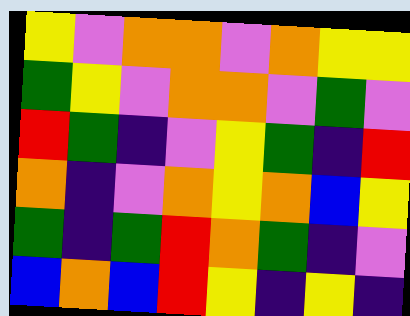[["yellow", "violet", "orange", "orange", "violet", "orange", "yellow", "yellow"], ["green", "yellow", "violet", "orange", "orange", "violet", "green", "violet"], ["red", "green", "indigo", "violet", "yellow", "green", "indigo", "red"], ["orange", "indigo", "violet", "orange", "yellow", "orange", "blue", "yellow"], ["green", "indigo", "green", "red", "orange", "green", "indigo", "violet"], ["blue", "orange", "blue", "red", "yellow", "indigo", "yellow", "indigo"]]